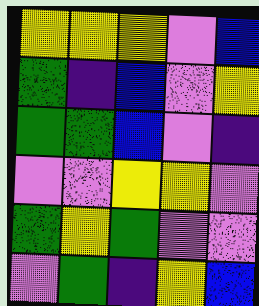[["yellow", "yellow", "yellow", "violet", "blue"], ["green", "indigo", "blue", "violet", "yellow"], ["green", "green", "blue", "violet", "indigo"], ["violet", "violet", "yellow", "yellow", "violet"], ["green", "yellow", "green", "violet", "violet"], ["violet", "green", "indigo", "yellow", "blue"]]